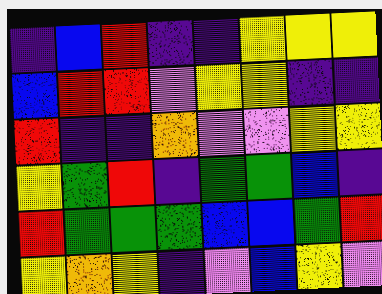[["indigo", "blue", "red", "indigo", "indigo", "yellow", "yellow", "yellow"], ["blue", "red", "red", "violet", "yellow", "yellow", "indigo", "indigo"], ["red", "indigo", "indigo", "orange", "violet", "violet", "yellow", "yellow"], ["yellow", "green", "red", "indigo", "green", "green", "blue", "indigo"], ["red", "green", "green", "green", "blue", "blue", "green", "red"], ["yellow", "orange", "yellow", "indigo", "violet", "blue", "yellow", "violet"]]